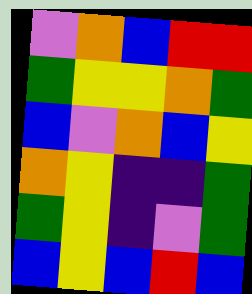[["violet", "orange", "blue", "red", "red"], ["green", "yellow", "yellow", "orange", "green"], ["blue", "violet", "orange", "blue", "yellow"], ["orange", "yellow", "indigo", "indigo", "green"], ["green", "yellow", "indigo", "violet", "green"], ["blue", "yellow", "blue", "red", "blue"]]